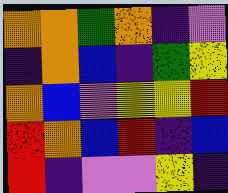[["orange", "orange", "green", "orange", "indigo", "violet"], ["indigo", "orange", "blue", "indigo", "green", "yellow"], ["orange", "blue", "violet", "yellow", "yellow", "red"], ["red", "orange", "blue", "red", "indigo", "blue"], ["red", "indigo", "violet", "violet", "yellow", "indigo"]]